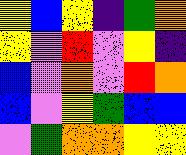[["yellow", "blue", "yellow", "indigo", "green", "orange"], ["yellow", "violet", "red", "violet", "yellow", "indigo"], ["blue", "violet", "orange", "violet", "red", "orange"], ["blue", "violet", "yellow", "green", "blue", "blue"], ["violet", "green", "orange", "orange", "yellow", "yellow"]]